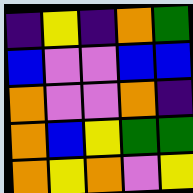[["indigo", "yellow", "indigo", "orange", "green"], ["blue", "violet", "violet", "blue", "blue"], ["orange", "violet", "violet", "orange", "indigo"], ["orange", "blue", "yellow", "green", "green"], ["orange", "yellow", "orange", "violet", "yellow"]]